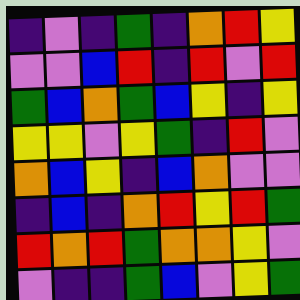[["indigo", "violet", "indigo", "green", "indigo", "orange", "red", "yellow"], ["violet", "violet", "blue", "red", "indigo", "red", "violet", "red"], ["green", "blue", "orange", "green", "blue", "yellow", "indigo", "yellow"], ["yellow", "yellow", "violet", "yellow", "green", "indigo", "red", "violet"], ["orange", "blue", "yellow", "indigo", "blue", "orange", "violet", "violet"], ["indigo", "blue", "indigo", "orange", "red", "yellow", "red", "green"], ["red", "orange", "red", "green", "orange", "orange", "yellow", "violet"], ["violet", "indigo", "indigo", "green", "blue", "violet", "yellow", "green"]]